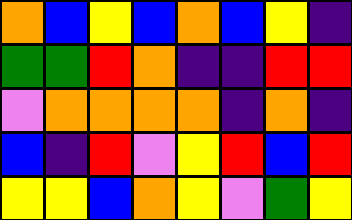[["orange", "blue", "yellow", "blue", "orange", "blue", "yellow", "indigo"], ["green", "green", "red", "orange", "indigo", "indigo", "red", "red"], ["violet", "orange", "orange", "orange", "orange", "indigo", "orange", "indigo"], ["blue", "indigo", "red", "violet", "yellow", "red", "blue", "red"], ["yellow", "yellow", "blue", "orange", "yellow", "violet", "green", "yellow"]]